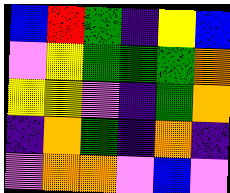[["blue", "red", "green", "indigo", "yellow", "blue"], ["violet", "yellow", "green", "green", "green", "orange"], ["yellow", "yellow", "violet", "indigo", "green", "orange"], ["indigo", "orange", "green", "indigo", "orange", "indigo"], ["violet", "orange", "orange", "violet", "blue", "violet"]]